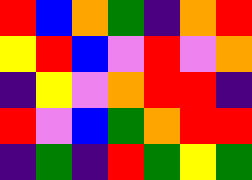[["red", "blue", "orange", "green", "indigo", "orange", "red"], ["yellow", "red", "blue", "violet", "red", "violet", "orange"], ["indigo", "yellow", "violet", "orange", "red", "red", "indigo"], ["red", "violet", "blue", "green", "orange", "red", "red"], ["indigo", "green", "indigo", "red", "green", "yellow", "green"]]